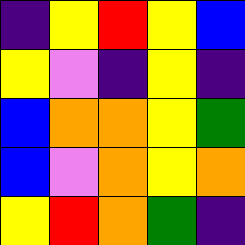[["indigo", "yellow", "red", "yellow", "blue"], ["yellow", "violet", "indigo", "yellow", "indigo"], ["blue", "orange", "orange", "yellow", "green"], ["blue", "violet", "orange", "yellow", "orange"], ["yellow", "red", "orange", "green", "indigo"]]